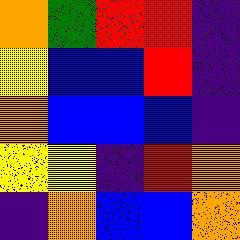[["orange", "green", "red", "red", "indigo"], ["yellow", "blue", "blue", "red", "indigo"], ["orange", "blue", "blue", "blue", "indigo"], ["yellow", "yellow", "indigo", "red", "orange"], ["indigo", "orange", "blue", "blue", "orange"]]